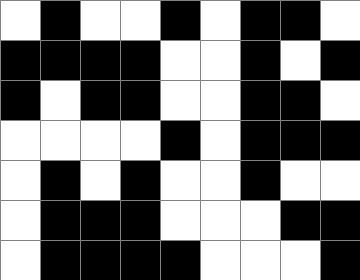[["white", "black", "white", "white", "black", "white", "black", "black", "white"], ["black", "black", "black", "black", "white", "white", "black", "white", "black"], ["black", "white", "black", "black", "white", "white", "black", "black", "white"], ["white", "white", "white", "white", "black", "white", "black", "black", "black"], ["white", "black", "white", "black", "white", "white", "black", "white", "white"], ["white", "black", "black", "black", "white", "white", "white", "black", "black"], ["white", "black", "black", "black", "black", "white", "white", "white", "black"]]